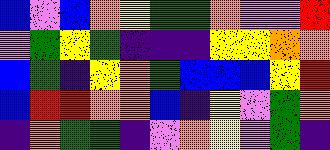[["blue", "violet", "blue", "orange", "yellow", "green", "green", "orange", "violet", "violet", "red"], ["violet", "green", "yellow", "green", "indigo", "indigo", "indigo", "yellow", "yellow", "orange", "orange"], ["blue", "green", "indigo", "yellow", "orange", "green", "blue", "blue", "blue", "yellow", "red"], ["blue", "red", "red", "orange", "orange", "blue", "indigo", "yellow", "violet", "green", "orange"], ["indigo", "orange", "green", "green", "indigo", "violet", "orange", "yellow", "violet", "green", "indigo"]]